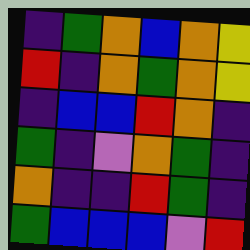[["indigo", "green", "orange", "blue", "orange", "yellow"], ["red", "indigo", "orange", "green", "orange", "yellow"], ["indigo", "blue", "blue", "red", "orange", "indigo"], ["green", "indigo", "violet", "orange", "green", "indigo"], ["orange", "indigo", "indigo", "red", "green", "indigo"], ["green", "blue", "blue", "blue", "violet", "red"]]